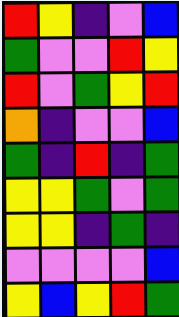[["red", "yellow", "indigo", "violet", "blue"], ["green", "violet", "violet", "red", "yellow"], ["red", "violet", "green", "yellow", "red"], ["orange", "indigo", "violet", "violet", "blue"], ["green", "indigo", "red", "indigo", "green"], ["yellow", "yellow", "green", "violet", "green"], ["yellow", "yellow", "indigo", "green", "indigo"], ["violet", "violet", "violet", "violet", "blue"], ["yellow", "blue", "yellow", "red", "green"]]